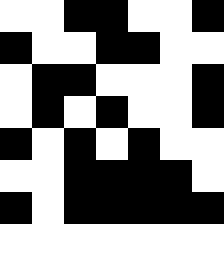[["white", "white", "black", "black", "white", "white", "black"], ["black", "white", "white", "black", "black", "white", "white"], ["white", "black", "black", "white", "white", "white", "black"], ["white", "black", "white", "black", "white", "white", "black"], ["black", "white", "black", "white", "black", "white", "white"], ["white", "white", "black", "black", "black", "black", "white"], ["black", "white", "black", "black", "black", "black", "black"], ["white", "white", "white", "white", "white", "white", "white"]]